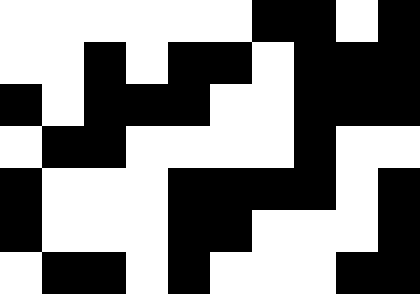[["white", "white", "white", "white", "white", "white", "black", "black", "white", "black"], ["white", "white", "black", "white", "black", "black", "white", "black", "black", "black"], ["black", "white", "black", "black", "black", "white", "white", "black", "black", "black"], ["white", "black", "black", "white", "white", "white", "white", "black", "white", "white"], ["black", "white", "white", "white", "black", "black", "black", "black", "white", "black"], ["black", "white", "white", "white", "black", "black", "white", "white", "white", "black"], ["white", "black", "black", "white", "black", "white", "white", "white", "black", "black"]]